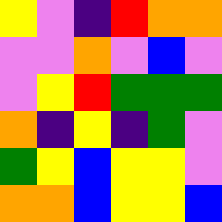[["yellow", "violet", "indigo", "red", "orange", "orange"], ["violet", "violet", "orange", "violet", "blue", "violet"], ["violet", "yellow", "red", "green", "green", "green"], ["orange", "indigo", "yellow", "indigo", "green", "violet"], ["green", "yellow", "blue", "yellow", "yellow", "violet"], ["orange", "orange", "blue", "yellow", "yellow", "blue"]]